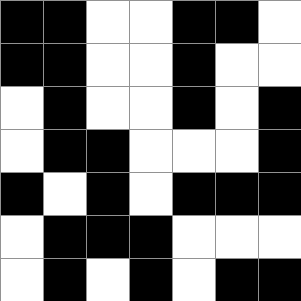[["black", "black", "white", "white", "black", "black", "white"], ["black", "black", "white", "white", "black", "white", "white"], ["white", "black", "white", "white", "black", "white", "black"], ["white", "black", "black", "white", "white", "white", "black"], ["black", "white", "black", "white", "black", "black", "black"], ["white", "black", "black", "black", "white", "white", "white"], ["white", "black", "white", "black", "white", "black", "black"]]